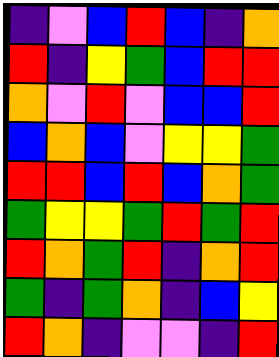[["indigo", "violet", "blue", "red", "blue", "indigo", "orange"], ["red", "indigo", "yellow", "green", "blue", "red", "red"], ["orange", "violet", "red", "violet", "blue", "blue", "red"], ["blue", "orange", "blue", "violet", "yellow", "yellow", "green"], ["red", "red", "blue", "red", "blue", "orange", "green"], ["green", "yellow", "yellow", "green", "red", "green", "red"], ["red", "orange", "green", "red", "indigo", "orange", "red"], ["green", "indigo", "green", "orange", "indigo", "blue", "yellow"], ["red", "orange", "indigo", "violet", "violet", "indigo", "red"]]